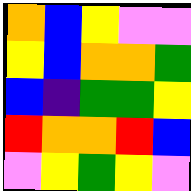[["orange", "blue", "yellow", "violet", "violet"], ["yellow", "blue", "orange", "orange", "green"], ["blue", "indigo", "green", "green", "yellow"], ["red", "orange", "orange", "red", "blue"], ["violet", "yellow", "green", "yellow", "violet"]]